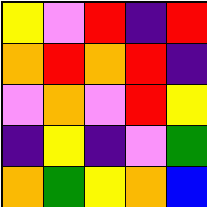[["yellow", "violet", "red", "indigo", "red"], ["orange", "red", "orange", "red", "indigo"], ["violet", "orange", "violet", "red", "yellow"], ["indigo", "yellow", "indigo", "violet", "green"], ["orange", "green", "yellow", "orange", "blue"]]